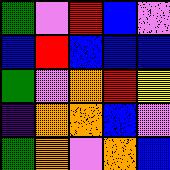[["green", "violet", "red", "blue", "violet"], ["blue", "red", "blue", "blue", "blue"], ["green", "violet", "orange", "red", "yellow"], ["indigo", "orange", "orange", "blue", "violet"], ["green", "orange", "violet", "orange", "blue"]]